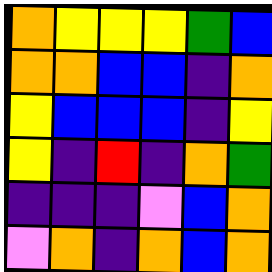[["orange", "yellow", "yellow", "yellow", "green", "blue"], ["orange", "orange", "blue", "blue", "indigo", "orange"], ["yellow", "blue", "blue", "blue", "indigo", "yellow"], ["yellow", "indigo", "red", "indigo", "orange", "green"], ["indigo", "indigo", "indigo", "violet", "blue", "orange"], ["violet", "orange", "indigo", "orange", "blue", "orange"]]